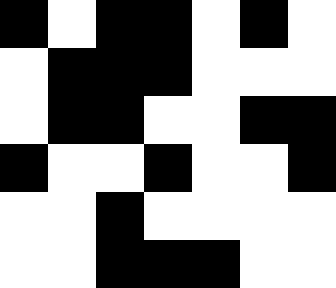[["black", "white", "black", "black", "white", "black", "white"], ["white", "black", "black", "black", "white", "white", "white"], ["white", "black", "black", "white", "white", "black", "black"], ["black", "white", "white", "black", "white", "white", "black"], ["white", "white", "black", "white", "white", "white", "white"], ["white", "white", "black", "black", "black", "white", "white"]]